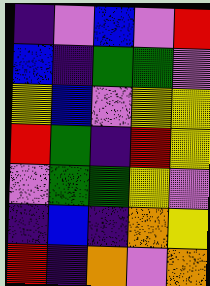[["indigo", "violet", "blue", "violet", "red"], ["blue", "indigo", "green", "green", "violet"], ["yellow", "blue", "violet", "yellow", "yellow"], ["red", "green", "indigo", "red", "yellow"], ["violet", "green", "green", "yellow", "violet"], ["indigo", "blue", "indigo", "orange", "yellow"], ["red", "indigo", "orange", "violet", "orange"]]